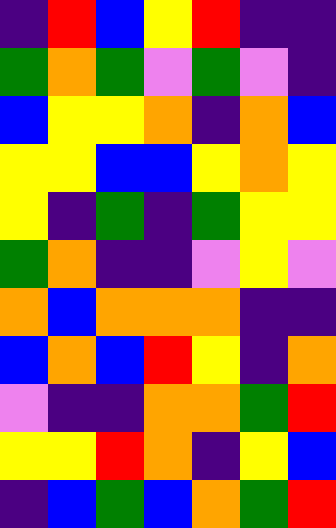[["indigo", "red", "blue", "yellow", "red", "indigo", "indigo"], ["green", "orange", "green", "violet", "green", "violet", "indigo"], ["blue", "yellow", "yellow", "orange", "indigo", "orange", "blue"], ["yellow", "yellow", "blue", "blue", "yellow", "orange", "yellow"], ["yellow", "indigo", "green", "indigo", "green", "yellow", "yellow"], ["green", "orange", "indigo", "indigo", "violet", "yellow", "violet"], ["orange", "blue", "orange", "orange", "orange", "indigo", "indigo"], ["blue", "orange", "blue", "red", "yellow", "indigo", "orange"], ["violet", "indigo", "indigo", "orange", "orange", "green", "red"], ["yellow", "yellow", "red", "orange", "indigo", "yellow", "blue"], ["indigo", "blue", "green", "blue", "orange", "green", "red"]]